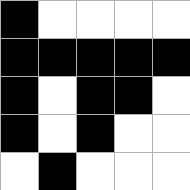[["black", "white", "white", "white", "white"], ["black", "black", "black", "black", "black"], ["black", "white", "black", "black", "white"], ["black", "white", "black", "white", "white"], ["white", "black", "white", "white", "white"]]